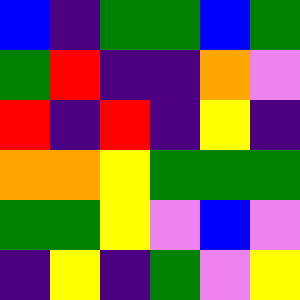[["blue", "indigo", "green", "green", "blue", "green"], ["green", "red", "indigo", "indigo", "orange", "violet"], ["red", "indigo", "red", "indigo", "yellow", "indigo"], ["orange", "orange", "yellow", "green", "green", "green"], ["green", "green", "yellow", "violet", "blue", "violet"], ["indigo", "yellow", "indigo", "green", "violet", "yellow"]]